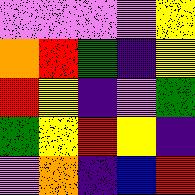[["violet", "violet", "violet", "violet", "yellow"], ["orange", "red", "green", "indigo", "yellow"], ["red", "yellow", "indigo", "violet", "green"], ["green", "yellow", "red", "yellow", "indigo"], ["violet", "orange", "indigo", "blue", "red"]]